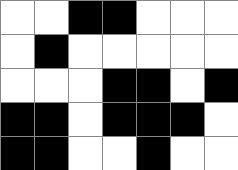[["white", "white", "black", "black", "white", "white", "white"], ["white", "black", "white", "white", "white", "white", "white"], ["white", "white", "white", "black", "black", "white", "black"], ["black", "black", "white", "black", "black", "black", "white"], ["black", "black", "white", "white", "black", "white", "white"]]